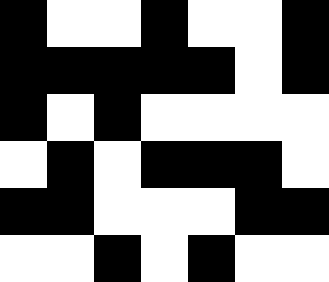[["black", "white", "white", "black", "white", "white", "black"], ["black", "black", "black", "black", "black", "white", "black"], ["black", "white", "black", "white", "white", "white", "white"], ["white", "black", "white", "black", "black", "black", "white"], ["black", "black", "white", "white", "white", "black", "black"], ["white", "white", "black", "white", "black", "white", "white"]]